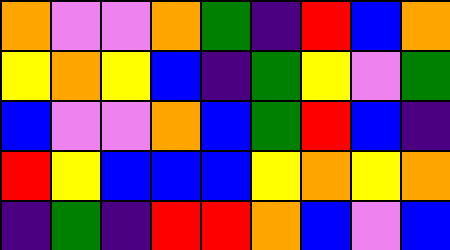[["orange", "violet", "violet", "orange", "green", "indigo", "red", "blue", "orange"], ["yellow", "orange", "yellow", "blue", "indigo", "green", "yellow", "violet", "green"], ["blue", "violet", "violet", "orange", "blue", "green", "red", "blue", "indigo"], ["red", "yellow", "blue", "blue", "blue", "yellow", "orange", "yellow", "orange"], ["indigo", "green", "indigo", "red", "red", "orange", "blue", "violet", "blue"]]